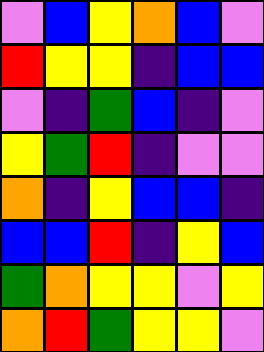[["violet", "blue", "yellow", "orange", "blue", "violet"], ["red", "yellow", "yellow", "indigo", "blue", "blue"], ["violet", "indigo", "green", "blue", "indigo", "violet"], ["yellow", "green", "red", "indigo", "violet", "violet"], ["orange", "indigo", "yellow", "blue", "blue", "indigo"], ["blue", "blue", "red", "indigo", "yellow", "blue"], ["green", "orange", "yellow", "yellow", "violet", "yellow"], ["orange", "red", "green", "yellow", "yellow", "violet"]]